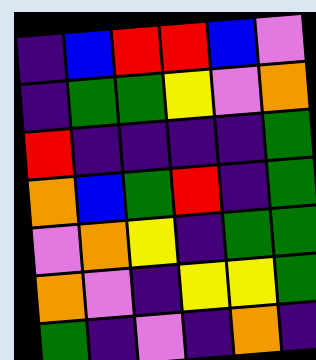[["indigo", "blue", "red", "red", "blue", "violet"], ["indigo", "green", "green", "yellow", "violet", "orange"], ["red", "indigo", "indigo", "indigo", "indigo", "green"], ["orange", "blue", "green", "red", "indigo", "green"], ["violet", "orange", "yellow", "indigo", "green", "green"], ["orange", "violet", "indigo", "yellow", "yellow", "green"], ["green", "indigo", "violet", "indigo", "orange", "indigo"]]